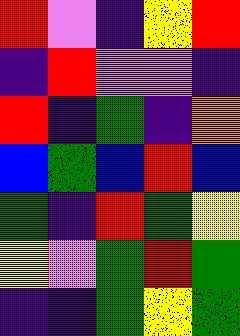[["red", "violet", "indigo", "yellow", "red"], ["indigo", "red", "violet", "violet", "indigo"], ["red", "indigo", "green", "indigo", "orange"], ["blue", "green", "blue", "red", "blue"], ["green", "indigo", "red", "green", "yellow"], ["yellow", "violet", "green", "red", "green"], ["indigo", "indigo", "green", "yellow", "green"]]